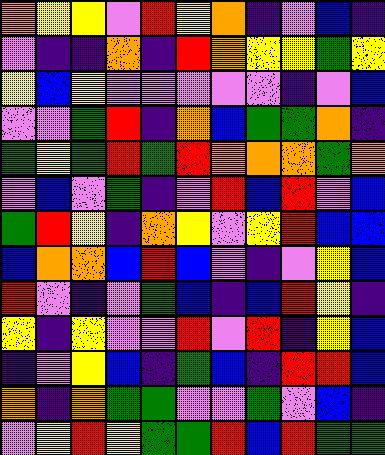[["orange", "yellow", "yellow", "violet", "red", "yellow", "orange", "indigo", "violet", "blue", "indigo"], ["violet", "indigo", "indigo", "orange", "indigo", "red", "orange", "yellow", "yellow", "green", "yellow"], ["yellow", "blue", "yellow", "violet", "violet", "violet", "violet", "violet", "indigo", "violet", "blue"], ["violet", "violet", "green", "red", "indigo", "orange", "blue", "green", "green", "orange", "indigo"], ["green", "yellow", "green", "red", "green", "red", "orange", "orange", "orange", "green", "orange"], ["violet", "blue", "violet", "green", "indigo", "violet", "red", "blue", "red", "violet", "blue"], ["green", "red", "yellow", "indigo", "orange", "yellow", "violet", "yellow", "red", "blue", "blue"], ["blue", "orange", "orange", "blue", "red", "blue", "violet", "indigo", "violet", "yellow", "blue"], ["red", "violet", "indigo", "violet", "green", "blue", "indigo", "blue", "red", "yellow", "indigo"], ["yellow", "indigo", "yellow", "violet", "violet", "red", "violet", "red", "indigo", "yellow", "blue"], ["indigo", "violet", "yellow", "blue", "indigo", "green", "blue", "indigo", "red", "red", "blue"], ["orange", "indigo", "orange", "green", "green", "violet", "violet", "green", "violet", "blue", "indigo"], ["violet", "yellow", "red", "yellow", "green", "green", "red", "blue", "red", "green", "green"]]